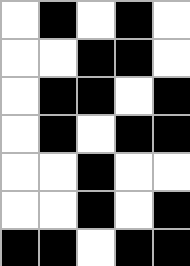[["white", "black", "white", "black", "white"], ["white", "white", "black", "black", "white"], ["white", "black", "black", "white", "black"], ["white", "black", "white", "black", "black"], ["white", "white", "black", "white", "white"], ["white", "white", "black", "white", "black"], ["black", "black", "white", "black", "black"]]